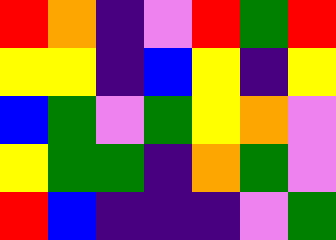[["red", "orange", "indigo", "violet", "red", "green", "red"], ["yellow", "yellow", "indigo", "blue", "yellow", "indigo", "yellow"], ["blue", "green", "violet", "green", "yellow", "orange", "violet"], ["yellow", "green", "green", "indigo", "orange", "green", "violet"], ["red", "blue", "indigo", "indigo", "indigo", "violet", "green"]]